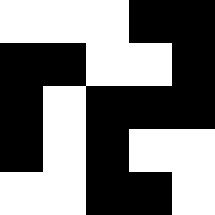[["white", "white", "white", "black", "black"], ["black", "black", "white", "white", "black"], ["black", "white", "black", "black", "black"], ["black", "white", "black", "white", "white"], ["white", "white", "black", "black", "white"]]